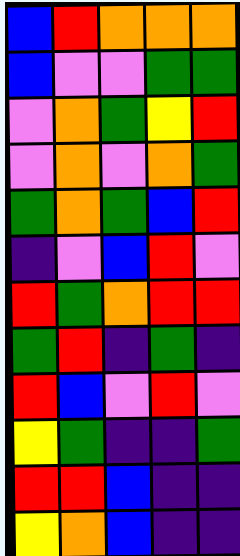[["blue", "red", "orange", "orange", "orange"], ["blue", "violet", "violet", "green", "green"], ["violet", "orange", "green", "yellow", "red"], ["violet", "orange", "violet", "orange", "green"], ["green", "orange", "green", "blue", "red"], ["indigo", "violet", "blue", "red", "violet"], ["red", "green", "orange", "red", "red"], ["green", "red", "indigo", "green", "indigo"], ["red", "blue", "violet", "red", "violet"], ["yellow", "green", "indigo", "indigo", "green"], ["red", "red", "blue", "indigo", "indigo"], ["yellow", "orange", "blue", "indigo", "indigo"]]